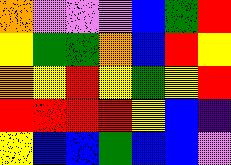[["orange", "violet", "violet", "violet", "blue", "green", "red"], ["yellow", "green", "green", "orange", "blue", "red", "yellow"], ["orange", "yellow", "red", "yellow", "green", "yellow", "red"], ["red", "red", "red", "red", "yellow", "blue", "indigo"], ["yellow", "blue", "blue", "green", "blue", "blue", "violet"]]